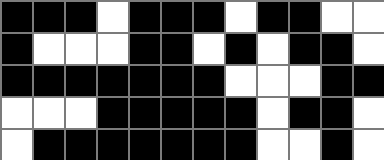[["black", "black", "black", "white", "black", "black", "black", "white", "black", "black", "white", "white"], ["black", "white", "white", "white", "black", "black", "white", "black", "white", "black", "black", "white"], ["black", "black", "black", "black", "black", "black", "black", "white", "white", "white", "black", "black"], ["white", "white", "white", "black", "black", "black", "black", "black", "white", "black", "black", "white"], ["white", "black", "black", "black", "black", "black", "black", "black", "white", "white", "black", "white"]]